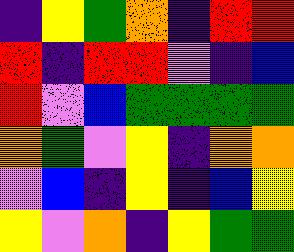[["indigo", "yellow", "green", "orange", "indigo", "red", "red"], ["red", "indigo", "red", "red", "violet", "indigo", "blue"], ["red", "violet", "blue", "green", "green", "green", "green"], ["orange", "green", "violet", "yellow", "indigo", "orange", "orange"], ["violet", "blue", "indigo", "yellow", "indigo", "blue", "yellow"], ["yellow", "violet", "orange", "indigo", "yellow", "green", "green"]]